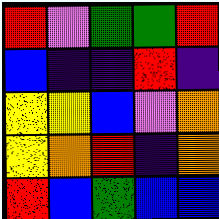[["red", "violet", "green", "green", "red"], ["blue", "indigo", "indigo", "red", "indigo"], ["yellow", "yellow", "blue", "violet", "orange"], ["yellow", "orange", "red", "indigo", "orange"], ["red", "blue", "green", "blue", "blue"]]